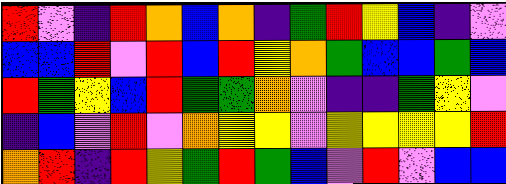[["red", "violet", "indigo", "red", "orange", "blue", "orange", "indigo", "green", "red", "yellow", "blue", "indigo", "violet"], ["blue", "blue", "red", "violet", "red", "blue", "red", "yellow", "orange", "green", "blue", "blue", "green", "blue"], ["red", "green", "yellow", "blue", "red", "green", "green", "orange", "violet", "indigo", "indigo", "green", "yellow", "violet"], ["indigo", "blue", "violet", "red", "violet", "orange", "yellow", "yellow", "violet", "yellow", "yellow", "yellow", "yellow", "red"], ["orange", "red", "indigo", "red", "yellow", "green", "red", "green", "blue", "violet", "red", "violet", "blue", "blue"]]